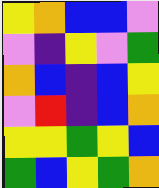[["yellow", "orange", "blue", "blue", "violet"], ["violet", "indigo", "yellow", "violet", "green"], ["orange", "blue", "indigo", "blue", "yellow"], ["violet", "red", "indigo", "blue", "orange"], ["yellow", "yellow", "green", "yellow", "blue"], ["green", "blue", "yellow", "green", "orange"]]